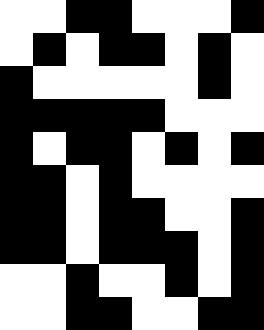[["white", "white", "black", "black", "white", "white", "white", "black"], ["white", "black", "white", "black", "black", "white", "black", "white"], ["black", "white", "white", "white", "white", "white", "black", "white"], ["black", "black", "black", "black", "black", "white", "white", "white"], ["black", "white", "black", "black", "white", "black", "white", "black"], ["black", "black", "white", "black", "white", "white", "white", "white"], ["black", "black", "white", "black", "black", "white", "white", "black"], ["black", "black", "white", "black", "black", "black", "white", "black"], ["white", "white", "black", "white", "white", "black", "white", "black"], ["white", "white", "black", "black", "white", "white", "black", "black"]]